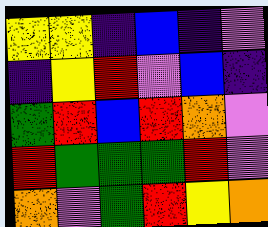[["yellow", "yellow", "indigo", "blue", "indigo", "violet"], ["indigo", "yellow", "red", "violet", "blue", "indigo"], ["green", "red", "blue", "red", "orange", "violet"], ["red", "green", "green", "green", "red", "violet"], ["orange", "violet", "green", "red", "yellow", "orange"]]